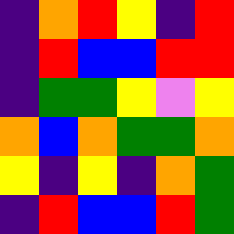[["indigo", "orange", "red", "yellow", "indigo", "red"], ["indigo", "red", "blue", "blue", "red", "red"], ["indigo", "green", "green", "yellow", "violet", "yellow"], ["orange", "blue", "orange", "green", "green", "orange"], ["yellow", "indigo", "yellow", "indigo", "orange", "green"], ["indigo", "red", "blue", "blue", "red", "green"]]